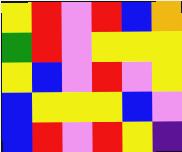[["yellow", "red", "violet", "red", "blue", "orange"], ["green", "red", "violet", "yellow", "yellow", "yellow"], ["yellow", "blue", "violet", "red", "violet", "yellow"], ["blue", "yellow", "yellow", "yellow", "blue", "violet"], ["blue", "red", "violet", "red", "yellow", "indigo"]]